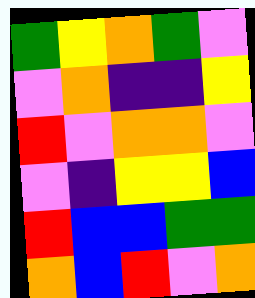[["green", "yellow", "orange", "green", "violet"], ["violet", "orange", "indigo", "indigo", "yellow"], ["red", "violet", "orange", "orange", "violet"], ["violet", "indigo", "yellow", "yellow", "blue"], ["red", "blue", "blue", "green", "green"], ["orange", "blue", "red", "violet", "orange"]]